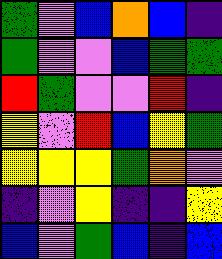[["green", "violet", "blue", "orange", "blue", "indigo"], ["green", "violet", "violet", "blue", "green", "green"], ["red", "green", "violet", "violet", "red", "indigo"], ["yellow", "violet", "red", "blue", "yellow", "green"], ["yellow", "yellow", "yellow", "green", "orange", "violet"], ["indigo", "violet", "yellow", "indigo", "indigo", "yellow"], ["blue", "violet", "green", "blue", "indigo", "blue"]]